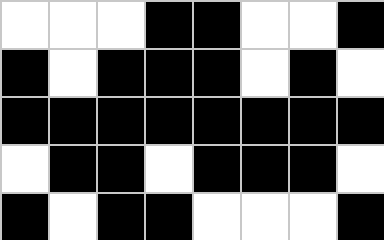[["white", "white", "white", "black", "black", "white", "white", "black"], ["black", "white", "black", "black", "black", "white", "black", "white"], ["black", "black", "black", "black", "black", "black", "black", "black"], ["white", "black", "black", "white", "black", "black", "black", "white"], ["black", "white", "black", "black", "white", "white", "white", "black"]]